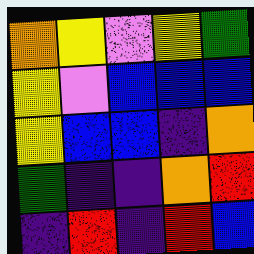[["orange", "yellow", "violet", "yellow", "green"], ["yellow", "violet", "blue", "blue", "blue"], ["yellow", "blue", "blue", "indigo", "orange"], ["green", "indigo", "indigo", "orange", "red"], ["indigo", "red", "indigo", "red", "blue"]]